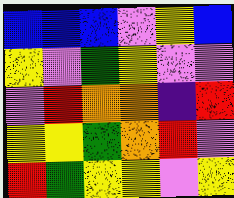[["blue", "blue", "blue", "violet", "yellow", "blue"], ["yellow", "violet", "green", "yellow", "violet", "violet"], ["violet", "red", "orange", "orange", "indigo", "red"], ["yellow", "yellow", "green", "orange", "red", "violet"], ["red", "green", "yellow", "yellow", "violet", "yellow"]]